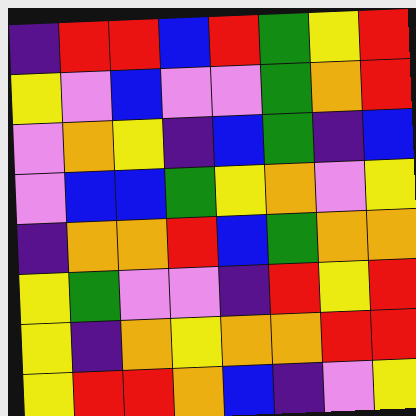[["indigo", "red", "red", "blue", "red", "green", "yellow", "red"], ["yellow", "violet", "blue", "violet", "violet", "green", "orange", "red"], ["violet", "orange", "yellow", "indigo", "blue", "green", "indigo", "blue"], ["violet", "blue", "blue", "green", "yellow", "orange", "violet", "yellow"], ["indigo", "orange", "orange", "red", "blue", "green", "orange", "orange"], ["yellow", "green", "violet", "violet", "indigo", "red", "yellow", "red"], ["yellow", "indigo", "orange", "yellow", "orange", "orange", "red", "red"], ["yellow", "red", "red", "orange", "blue", "indigo", "violet", "yellow"]]